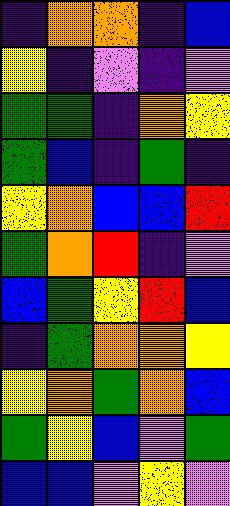[["indigo", "orange", "orange", "indigo", "blue"], ["yellow", "indigo", "violet", "indigo", "violet"], ["green", "green", "indigo", "orange", "yellow"], ["green", "blue", "indigo", "green", "indigo"], ["yellow", "orange", "blue", "blue", "red"], ["green", "orange", "red", "indigo", "violet"], ["blue", "green", "yellow", "red", "blue"], ["indigo", "green", "orange", "orange", "yellow"], ["yellow", "orange", "green", "orange", "blue"], ["green", "yellow", "blue", "violet", "green"], ["blue", "blue", "violet", "yellow", "violet"]]